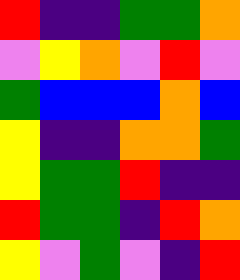[["red", "indigo", "indigo", "green", "green", "orange"], ["violet", "yellow", "orange", "violet", "red", "violet"], ["green", "blue", "blue", "blue", "orange", "blue"], ["yellow", "indigo", "indigo", "orange", "orange", "green"], ["yellow", "green", "green", "red", "indigo", "indigo"], ["red", "green", "green", "indigo", "red", "orange"], ["yellow", "violet", "green", "violet", "indigo", "red"]]